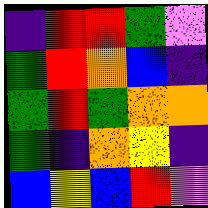[["indigo", "red", "red", "green", "violet"], ["green", "red", "orange", "blue", "indigo"], ["green", "red", "green", "orange", "orange"], ["green", "indigo", "orange", "yellow", "indigo"], ["blue", "yellow", "blue", "red", "violet"]]